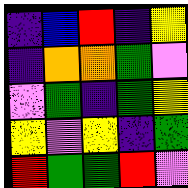[["indigo", "blue", "red", "indigo", "yellow"], ["indigo", "orange", "orange", "green", "violet"], ["violet", "green", "indigo", "green", "yellow"], ["yellow", "violet", "yellow", "indigo", "green"], ["red", "green", "green", "red", "violet"]]